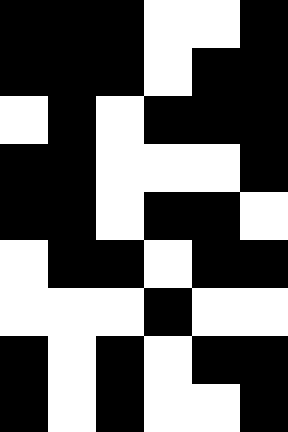[["black", "black", "black", "white", "white", "black"], ["black", "black", "black", "white", "black", "black"], ["white", "black", "white", "black", "black", "black"], ["black", "black", "white", "white", "white", "black"], ["black", "black", "white", "black", "black", "white"], ["white", "black", "black", "white", "black", "black"], ["white", "white", "white", "black", "white", "white"], ["black", "white", "black", "white", "black", "black"], ["black", "white", "black", "white", "white", "black"]]